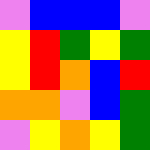[["violet", "blue", "blue", "blue", "violet"], ["yellow", "red", "green", "yellow", "green"], ["yellow", "red", "orange", "blue", "red"], ["orange", "orange", "violet", "blue", "green"], ["violet", "yellow", "orange", "yellow", "green"]]